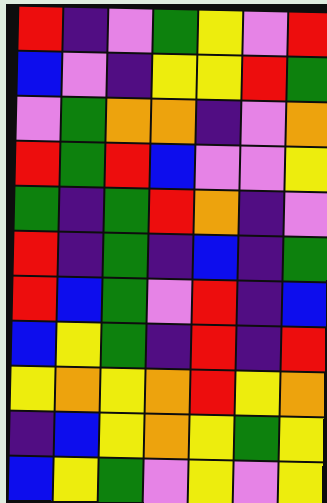[["red", "indigo", "violet", "green", "yellow", "violet", "red"], ["blue", "violet", "indigo", "yellow", "yellow", "red", "green"], ["violet", "green", "orange", "orange", "indigo", "violet", "orange"], ["red", "green", "red", "blue", "violet", "violet", "yellow"], ["green", "indigo", "green", "red", "orange", "indigo", "violet"], ["red", "indigo", "green", "indigo", "blue", "indigo", "green"], ["red", "blue", "green", "violet", "red", "indigo", "blue"], ["blue", "yellow", "green", "indigo", "red", "indigo", "red"], ["yellow", "orange", "yellow", "orange", "red", "yellow", "orange"], ["indigo", "blue", "yellow", "orange", "yellow", "green", "yellow"], ["blue", "yellow", "green", "violet", "yellow", "violet", "yellow"]]